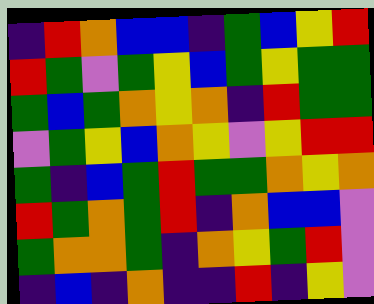[["indigo", "red", "orange", "blue", "blue", "indigo", "green", "blue", "yellow", "red"], ["red", "green", "violet", "green", "yellow", "blue", "green", "yellow", "green", "green"], ["green", "blue", "green", "orange", "yellow", "orange", "indigo", "red", "green", "green"], ["violet", "green", "yellow", "blue", "orange", "yellow", "violet", "yellow", "red", "red"], ["green", "indigo", "blue", "green", "red", "green", "green", "orange", "yellow", "orange"], ["red", "green", "orange", "green", "red", "indigo", "orange", "blue", "blue", "violet"], ["green", "orange", "orange", "green", "indigo", "orange", "yellow", "green", "red", "violet"], ["indigo", "blue", "indigo", "orange", "indigo", "indigo", "red", "indigo", "yellow", "violet"]]